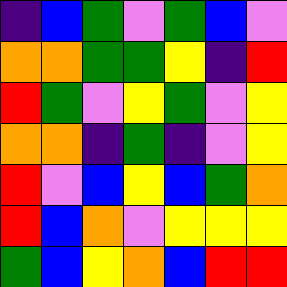[["indigo", "blue", "green", "violet", "green", "blue", "violet"], ["orange", "orange", "green", "green", "yellow", "indigo", "red"], ["red", "green", "violet", "yellow", "green", "violet", "yellow"], ["orange", "orange", "indigo", "green", "indigo", "violet", "yellow"], ["red", "violet", "blue", "yellow", "blue", "green", "orange"], ["red", "blue", "orange", "violet", "yellow", "yellow", "yellow"], ["green", "blue", "yellow", "orange", "blue", "red", "red"]]